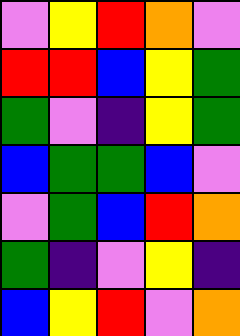[["violet", "yellow", "red", "orange", "violet"], ["red", "red", "blue", "yellow", "green"], ["green", "violet", "indigo", "yellow", "green"], ["blue", "green", "green", "blue", "violet"], ["violet", "green", "blue", "red", "orange"], ["green", "indigo", "violet", "yellow", "indigo"], ["blue", "yellow", "red", "violet", "orange"]]